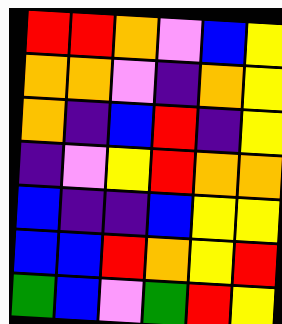[["red", "red", "orange", "violet", "blue", "yellow"], ["orange", "orange", "violet", "indigo", "orange", "yellow"], ["orange", "indigo", "blue", "red", "indigo", "yellow"], ["indigo", "violet", "yellow", "red", "orange", "orange"], ["blue", "indigo", "indigo", "blue", "yellow", "yellow"], ["blue", "blue", "red", "orange", "yellow", "red"], ["green", "blue", "violet", "green", "red", "yellow"]]